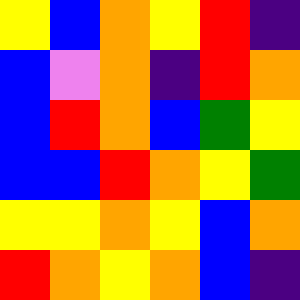[["yellow", "blue", "orange", "yellow", "red", "indigo"], ["blue", "violet", "orange", "indigo", "red", "orange"], ["blue", "red", "orange", "blue", "green", "yellow"], ["blue", "blue", "red", "orange", "yellow", "green"], ["yellow", "yellow", "orange", "yellow", "blue", "orange"], ["red", "orange", "yellow", "orange", "blue", "indigo"]]